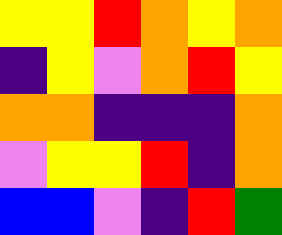[["yellow", "yellow", "red", "orange", "yellow", "orange"], ["indigo", "yellow", "violet", "orange", "red", "yellow"], ["orange", "orange", "indigo", "indigo", "indigo", "orange"], ["violet", "yellow", "yellow", "red", "indigo", "orange"], ["blue", "blue", "violet", "indigo", "red", "green"]]